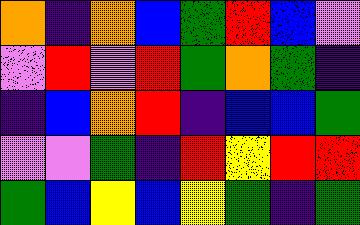[["orange", "indigo", "orange", "blue", "green", "red", "blue", "violet"], ["violet", "red", "violet", "red", "green", "orange", "green", "indigo"], ["indigo", "blue", "orange", "red", "indigo", "blue", "blue", "green"], ["violet", "violet", "green", "indigo", "red", "yellow", "red", "red"], ["green", "blue", "yellow", "blue", "yellow", "green", "indigo", "green"]]